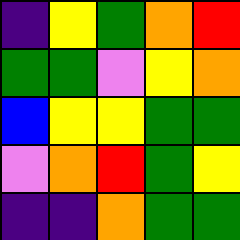[["indigo", "yellow", "green", "orange", "red"], ["green", "green", "violet", "yellow", "orange"], ["blue", "yellow", "yellow", "green", "green"], ["violet", "orange", "red", "green", "yellow"], ["indigo", "indigo", "orange", "green", "green"]]